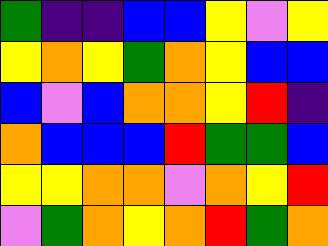[["green", "indigo", "indigo", "blue", "blue", "yellow", "violet", "yellow"], ["yellow", "orange", "yellow", "green", "orange", "yellow", "blue", "blue"], ["blue", "violet", "blue", "orange", "orange", "yellow", "red", "indigo"], ["orange", "blue", "blue", "blue", "red", "green", "green", "blue"], ["yellow", "yellow", "orange", "orange", "violet", "orange", "yellow", "red"], ["violet", "green", "orange", "yellow", "orange", "red", "green", "orange"]]